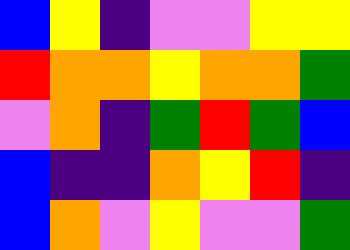[["blue", "yellow", "indigo", "violet", "violet", "yellow", "yellow"], ["red", "orange", "orange", "yellow", "orange", "orange", "green"], ["violet", "orange", "indigo", "green", "red", "green", "blue"], ["blue", "indigo", "indigo", "orange", "yellow", "red", "indigo"], ["blue", "orange", "violet", "yellow", "violet", "violet", "green"]]